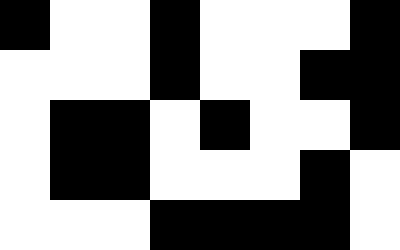[["black", "white", "white", "black", "white", "white", "white", "black"], ["white", "white", "white", "black", "white", "white", "black", "black"], ["white", "black", "black", "white", "black", "white", "white", "black"], ["white", "black", "black", "white", "white", "white", "black", "white"], ["white", "white", "white", "black", "black", "black", "black", "white"]]